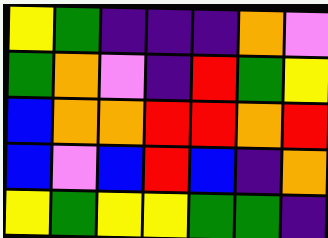[["yellow", "green", "indigo", "indigo", "indigo", "orange", "violet"], ["green", "orange", "violet", "indigo", "red", "green", "yellow"], ["blue", "orange", "orange", "red", "red", "orange", "red"], ["blue", "violet", "blue", "red", "blue", "indigo", "orange"], ["yellow", "green", "yellow", "yellow", "green", "green", "indigo"]]